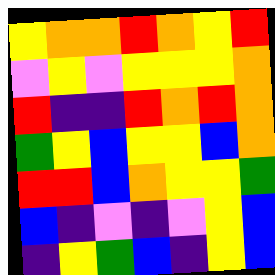[["yellow", "orange", "orange", "red", "orange", "yellow", "red"], ["violet", "yellow", "violet", "yellow", "yellow", "yellow", "orange"], ["red", "indigo", "indigo", "red", "orange", "red", "orange"], ["green", "yellow", "blue", "yellow", "yellow", "blue", "orange"], ["red", "red", "blue", "orange", "yellow", "yellow", "green"], ["blue", "indigo", "violet", "indigo", "violet", "yellow", "blue"], ["indigo", "yellow", "green", "blue", "indigo", "yellow", "blue"]]